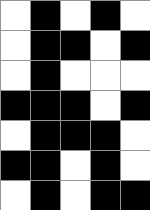[["white", "black", "white", "black", "white"], ["white", "black", "black", "white", "black"], ["white", "black", "white", "white", "white"], ["black", "black", "black", "white", "black"], ["white", "black", "black", "black", "white"], ["black", "black", "white", "black", "white"], ["white", "black", "white", "black", "black"]]